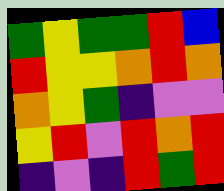[["green", "yellow", "green", "green", "red", "blue"], ["red", "yellow", "yellow", "orange", "red", "orange"], ["orange", "yellow", "green", "indigo", "violet", "violet"], ["yellow", "red", "violet", "red", "orange", "red"], ["indigo", "violet", "indigo", "red", "green", "red"]]